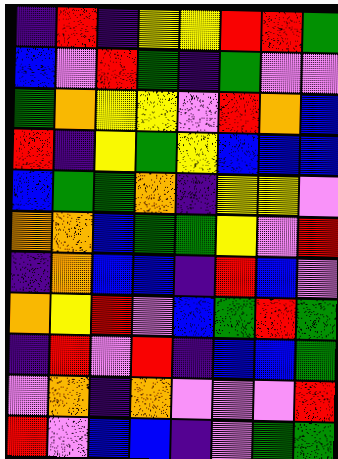[["indigo", "red", "indigo", "yellow", "yellow", "red", "red", "green"], ["blue", "violet", "red", "green", "indigo", "green", "violet", "violet"], ["green", "orange", "yellow", "yellow", "violet", "red", "orange", "blue"], ["red", "indigo", "yellow", "green", "yellow", "blue", "blue", "blue"], ["blue", "green", "green", "orange", "indigo", "yellow", "yellow", "violet"], ["orange", "orange", "blue", "green", "green", "yellow", "violet", "red"], ["indigo", "orange", "blue", "blue", "indigo", "red", "blue", "violet"], ["orange", "yellow", "red", "violet", "blue", "green", "red", "green"], ["indigo", "red", "violet", "red", "indigo", "blue", "blue", "green"], ["violet", "orange", "indigo", "orange", "violet", "violet", "violet", "red"], ["red", "violet", "blue", "blue", "indigo", "violet", "green", "green"]]